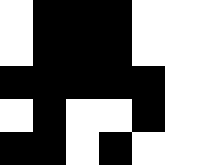[["white", "black", "black", "black", "white", "white"], ["white", "black", "black", "black", "white", "white"], ["black", "black", "black", "black", "black", "white"], ["white", "black", "white", "white", "black", "white"], ["black", "black", "white", "black", "white", "white"]]